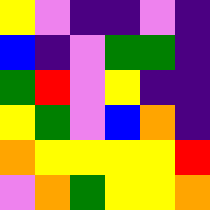[["yellow", "violet", "indigo", "indigo", "violet", "indigo"], ["blue", "indigo", "violet", "green", "green", "indigo"], ["green", "red", "violet", "yellow", "indigo", "indigo"], ["yellow", "green", "violet", "blue", "orange", "indigo"], ["orange", "yellow", "yellow", "yellow", "yellow", "red"], ["violet", "orange", "green", "yellow", "yellow", "orange"]]